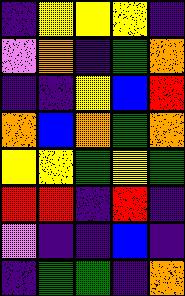[["indigo", "yellow", "yellow", "yellow", "indigo"], ["violet", "orange", "indigo", "green", "orange"], ["indigo", "indigo", "yellow", "blue", "red"], ["orange", "blue", "orange", "green", "orange"], ["yellow", "yellow", "green", "yellow", "green"], ["red", "red", "indigo", "red", "indigo"], ["violet", "indigo", "indigo", "blue", "indigo"], ["indigo", "green", "green", "indigo", "orange"]]